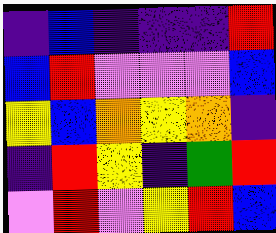[["indigo", "blue", "indigo", "indigo", "indigo", "red"], ["blue", "red", "violet", "violet", "violet", "blue"], ["yellow", "blue", "orange", "yellow", "orange", "indigo"], ["indigo", "red", "yellow", "indigo", "green", "red"], ["violet", "red", "violet", "yellow", "red", "blue"]]